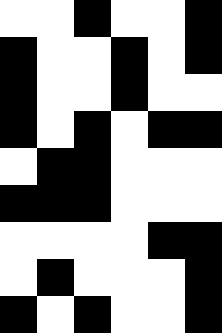[["white", "white", "black", "white", "white", "black"], ["black", "white", "white", "black", "white", "black"], ["black", "white", "white", "black", "white", "white"], ["black", "white", "black", "white", "black", "black"], ["white", "black", "black", "white", "white", "white"], ["black", "black", "black", "white", "white", "white"], ["white", "white", "white", "white", "black", "black"], ["white", "black", "white", "white", "white", "black"], ["black", "white", "black", "white", "white", "black"]]